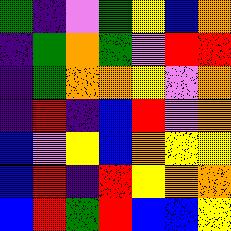[["green", "indigo", "violet", "green", "yellow", "blue", "orange"], ["indigo", "green", "orange", "green", "violet", "red", "red"], ["indigo", "green", "orange", "orange", "yellow", "violet", "orange"], ["indigo", "red", "indigo", "blue", "red", "violet", "orange"], ["blue", "violet", "yellow", "blue", "orange", "yellow", "yellow"], ["blue", "red", "indigo", "red", "yellow", "orange", "orange"], ["blue", "red", "green", "red", "blue", "blue", "yellow"]]